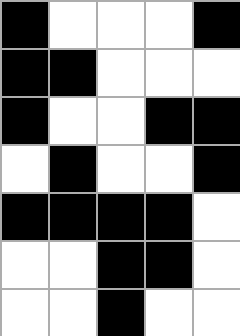[["black", "white", "white", "white", "black"], ["black", "black", "white", "white", "white"], ["black", "white", "white", "black", "black"], ["white", "black", "white", "white", "black"], ["black", "black", "black", "black", "white"], ["white", "white", "black", "black", "white"], ["white", "white", "black", "white", "white"]]